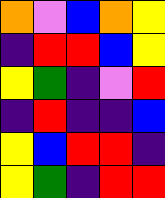[["orange", "violet", "blue", "orange", "yellow"], ["indigo", "red", "red", "blue", "yellow"], ["yellow", "green", "indigo", "violet", "red"], ["indigo", "red", "indigo", "indigo", "blue"], ["yellow", "blue", "red", "red", "indigo"], ["yellow", "green", "indigo", "red", "red"]]